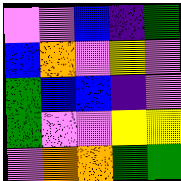[["violet", "violet", "blue", "indigo", "green"], ["blue", "orange", "violet", "yellow", "violet"], ["green", "blue", "blue", "indigo", "violet"], ["green", "violet", "violet", "yellow", "yellow"], ["violet", "orange", "orange", "green", "green"]]